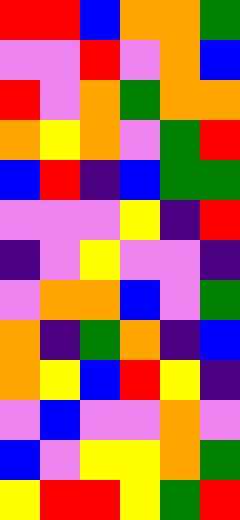[["red", "red", "blue", "orange", "orange", "green"], ["violet", "violet", "red", "violet", "orange", "blue"], ["red", "violet", "orange", "green", "orange", "orange"], ["orange", "yellow", "orange", "violet", "green", "red"], ["blue", "red", "indigo", "blue", "green", "green"], ["violet", "violet", "violet", "yellow", "indigo", "red"], ["indigo", "violet", "yellow", "violet", "violet", "indigo"], ["violet", "orange", "orange", "blue", "violet", "green"], ["orange", "indigo", "green", "orange", "indigo", "blue"], ["orange", "yellow", "blue", "red", "yellow", "indigo"], ["violet", "blue", "violet", "violet", "orange", "violet"], ["blue", "violet", "yellow", "yellow", "orange", "green"], ["yellow", "red", "red", "yellow", "green", "red"]]